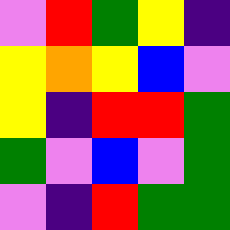[["violet", "red", "green", "yellow", "indigo"], ["yellow", "orange", "yellow", "blue", "violet"], ["yellow", "indigo", "red", "red", "green"], ["green", "violet", "blue", "violet", "green"], ["violet", "indigo", "red", "green", "green"]]